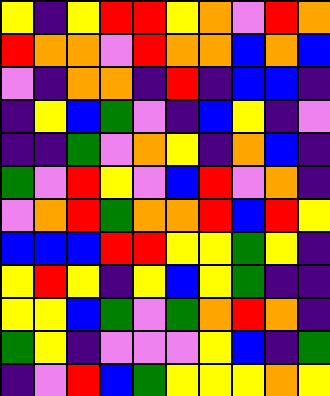[["yellow", "indigo", "yellow", "red", "red", "yellow", "orange", "violet", "red", "orange"], ["red", "orange", "orange", "violet", "red", "orange", "orange", "blue", "orange", "blue"], ["violet", "indigo", "orange", "orange", "indigo", "red", "indigo", "blue", "blue", "indigo"], ["indigo", "yellow", "blue", "green", "violet", "indigo", "blue", "yellow", "indigo", "violet"], ["indigo", "indigo", "green", "violet", "orange", "yellow", "indigo", "orange", "blue", "indigo"], ["green", "violet", "red", "yellow", "violet", "blue", "red", "violet", "orange", "indigo"], ["violet", "orange", "red", "green", "orange", "orange", "red", "blue", "red", "yellow"], ["blue", "blue", "blue", "red", "red", "yellow", "yellow", "green", "yellow", "indigo"], ["yellow", "red", "yellow", "indigo", "yellow", "blue", "yellow", "green", "indigo", "indigo"], ["yellow", "yellow", "blue", "green", "violet", "green", "orange", "red", "orange", "indigo"], ["green", "yellow", "indigo", "violet", "violet", "violet", "yellow", "blue", "indigo", "green"], ["indigo", "violet", "red", "blue", "green", "yellow", "yellow", "yellow", "orange", "yellow"]]